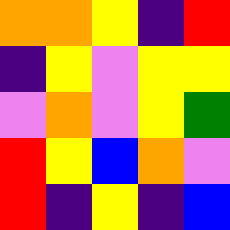[["orange", "orange", "yellow", "indigo", "red"], ["indigo", "yellow", "violet", "yellow", "yellow"], ["violet", "orange", "violet", "yellow", "green"], ["red", "yellow", "blue", "orange", "violet"], ["red", "indigo", "yellow", "indigo", "blue"]]